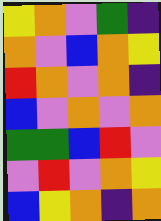[["yellow", "orange", "violet", "green", "indigo"], ["orange", "violet", "blue", "orange", "yellow"], ["red", "orange", "violet", "orange", "indigo"], ["blue", "violet", "orange", "violet", "orange"], ["green", "green", "blue", "red", "violet"], ["violet", "red", "violet", "orange", "yellow"], ["blue", "yellow", "orange", "indigo", "orange"]]